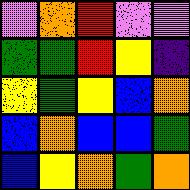[["violet", "orange", "red", "violet", "violet"], ["green", "green", "red", "yellow", "indigo"], ["yellow", "green", "yellow", "blue", "orange"], ["blue", "orange", "blue", "blue", "green"], ["blue", "yellow", "orange", "green", "orange"]]